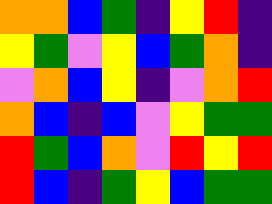[["orange", "orange", "blue", "green", "indigo", "yellow", "red", "indigo"], ["yellow", "green", "violet", "yellow", "blue", "green", "orange", "indigo"], ["violet", "orange", "blue", "yellow", "indigo", "violet", "orange", "red"], ["orange", "blue", "indigo", "blue", "violet", "yellow", "green", "green"], ["red", "green", "blue", "orange", "violet", "red", "yellow", "red"], ["red", "blue", "indigo", "green", "yellow", "blue", "green", "green"]]